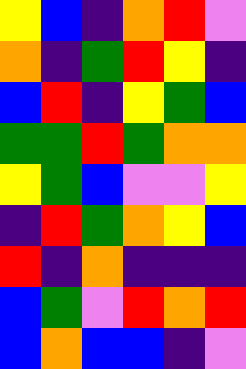[["yellow", "blue", "indigo", "orange", "red", "violet"], ["orange", "indigo", "green", "red", "yellow", "indigo"], ["blue", "red", "indigo", "yellow", "green", "blue"], ["green", "green", "red", "green", "orange", "orange"], ["yellow", "green", "blue", "violet", "violet", "yellow"], ["indigo", "red", "green", "orange", "yellow", "blue"], ["red", "indigo", "orange", "indigo", "indigo", "indigo"], ["blue", "green", "violet", "red", "orange", "red"], ["blue", "orange", "blue", "blue", "indigo", "violet"]]